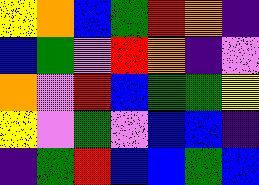[["yellow", "orange", "blue", "green", "red", "orange", "indigo"], ["blue", "green", "violet", "red", "orange", "indigo", "violet"], ["orange", "violet", "red", "blue", "green", "green", "yellow"], ["yellow", "violet", "green", "violet", "blue", "blue", "indigo"], ["indigo", "green", "red", "blue", "blue", "green", "blue"]]